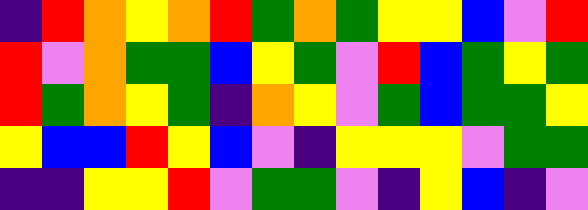[["indigo", "red", "orange", "yellow", "orange", "red", "green", "orange", "green", "yellow", "yellow", "blue", "violet", "red"], ["red", "violet", "orange", "green", "green", "blue", "yellow", "green", "violet", "red", "blue", "green", "yellow", "green"], ["red", "green", "orange", "yellow", "green", "indigo", "orange", "yellow", "violet", "green", "blue", "green", "green", "yellow"], ["yellow", "blue", "blue", "red", "yellow", "blue", "violet", "indigo", "yellow", "yellow", "yellow", "violet", "green", "green"], ["indigo", "indigo", "yellow", "yellow", "red", "violet", "green", "green", "violet", "indigo", "yellow", "blue", "indigo", "violet"]]